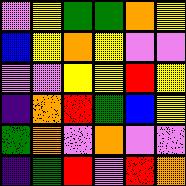[["violet", "yellow", "green", "green", "orange", "yellow"], ["blue", "yellow", "orange", "yellow", "violet", "violet"], ["violet", "violet", "yellow", "yellow", "red", "yellow"], ["indigo", "orange", "red", "green", "blue", "yellow"], ["green", "orange", "violet", "orange", "violet", "violet"], ["indigo", "green", "red", "violet", "red", "orange"]]